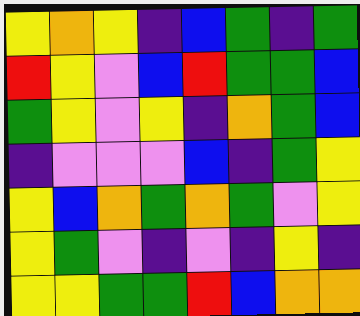[["yellow", "orange", "yellow", "indigo", "blue", "green", "indigo", "green"], ["red", "yellow", "violet", "blue", "red", "green", "green", "blue"], ["green", "yellow", "violet", "yellow", "indigo", "orange", "green", "blue"], ["indigo", "violet", "violet", "violet", "blue", "indigo", "green", "yellow"], ["yellow", "blue", "orange", "green", "orange", "green", "violet", "yellow"], ["yellow", "green", "violet", "indigo", "violet", "indigo", "yellow", "indigo"], ["yellow", "yellow", "green", "green", "red", "blue", "orange", "orange"]]